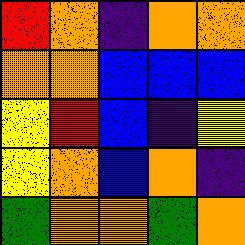[["red", "orange", "indigo", "orange", "orange"], ["orange", "orange", "blue", "blue", "blue"], ["yellow", "red", "blue", "indigo", "yellow"], ["yellow", "orange", "blue", "orange", "indigo"], ["green", "orange", "orange", "green", "orange"]]